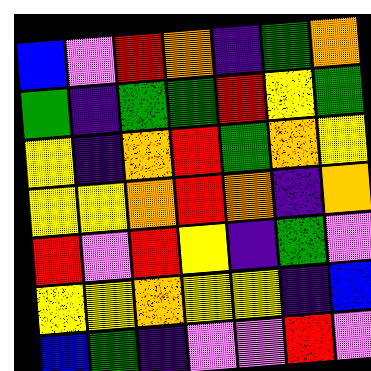[["blue", "violet", "red", "orange", "indigo", "green", "orange"], ["green", "indigo", "green", "green", "red", "yellow", "green"], ["yellow", "indigo", "orange", "red", "green", "orange", "yellow"], ["yellow", "yellow", "orange", "red", "orange", "indigo", "orange"], ["red", "violet", "red", "yellow", "indigo", "green", "violet"], ["yellow", "yellow", "orange", "yellow", "yellow", "indigo", "blue"], ["blue", "green", "indigo", "violet", "violet", "red", "violet"]]